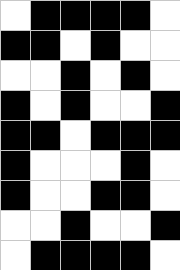[["white", "black", "black", "black", "black", "white"], ["black", "black", "white", "black", "white", "white"], ["white", "white", "black", "white", "black", "white"], ["black", "white", "black", "white", "white", "black"], ["black", "black", "white", "black", "black", "black"], ["black", "white", "white", "white", "black", "white"], ["black", "white", "white", "black", "black", "white"], ["white", "white", "black", "white", "white", "black"], ["white", "black", "black", "black", "black", "white"]]